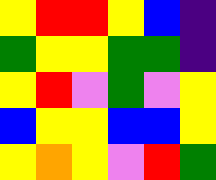[["yellow", "red", "red", "yellow", "blue", "indigo"], ["green", "yellow", "yellow", "green", "green", "indigo"], ["yellow", "red", "violet", "green", "violet", "yellow"], ["blue", "yellow", "yellow", "blue", "blue", "yellow"], ["yellow", "orange", "yellow", "violet", "red", "green"]]